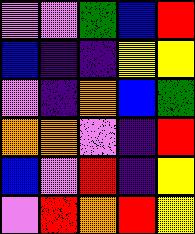[["violet", "violet", "green", "blue", "red"], ["blue", "indigo", "indigo", "yellow", "yellow"], ["violet", "indigo", "orange", "blue", "green"], ["orange", "orange", "violet", "indigo", "red"], ["blue", "violet", "red", "indigo", "yellow"], ["violet", "red", "orange", "red", "yellow"]]